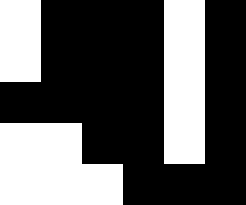[["white", "black", "black", "black", "white", "black"], ["white", "black", "black", "black", "white", "black"], ["black", "black", "black", "black", "white", "black"], ["white", "white", "black", "black", "white", "black"], ["white", "white", "white", "black", "black", "black"]]